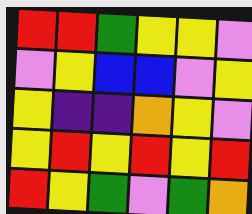[["red", "red", "green", "yellow", "yellow", "violet"], ["violet", "yellow", "blue", "blue", "violet", "yellow"], ["yellow", "indigo", "indigo", "orange", "yellow", "violet"], ["yellow", "red", "yellow", "red", "yellow", "red"], ["red", "yellow", "green", "violet", "green", "orange"]]